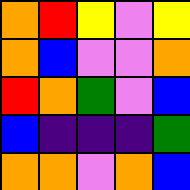[["orange", "red", "yellow", "violet", "yellow"], ["orange", "blue", "violet", "violet", "orange"], ["red", "orange", "green", "violet", "blue"], ["blue", "indigo", "indigo", "indigo", "green"], ["orange", "orange", "violet", "orange", "blue"]]